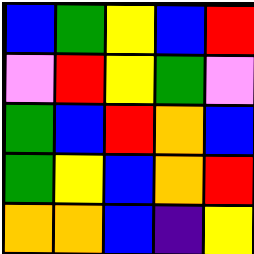[["blue", "green", "yellow", "blue", "red"], ["violet", "red", "yellow", "green", "violet"], ["green", "blue", "red", "orange", "blue"], ["green", "yellow", "blue", "orange", "red"], ["orange", "orange", "blue", "indigo", "yellow"]]